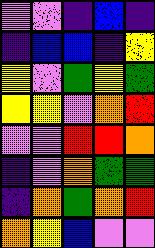[["violet", "violet", "indigo", "blue", "indigo"], ["indigo", "blue", "blue", "indigo", "yellow"], ["yellow", "violet", "green", "yellow", "green"], ["yellow", "yellow", "violet", "orange", "red"], ["violet", "violet", "red", "red", "orange"], ["indigo", "violet", "orange", "green", "green"], ["indigo", "orange", "green", "orange", "red"], ["orange", "yellow", "blue", "violet", "violet"]]